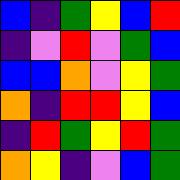[["blue", "indigo", "green", "yellow", "blue", "red"], ["indigo", "violet", "red", "violet", "green", "blue"], ["blue", "blue", "orange", "violet", "yellow", "green"], ["orange", "indigo", "red", "red", "yellow", "blue"], ["indigo", "red", "green", "yellow", "red", "green"], ["orange", "yellow", "indigo", "violet", "blue", "green"]]